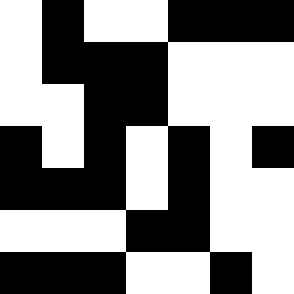[["white", "black", "white", "white", "black", "black", "black"], ["white", "black", "black", "black", "white", "white", "white"], ["white", "white", "black", "black", "white", "white", "white"], ["black", "white", "black", "white", "black", "white", "black"], ["black", "black", "black", "white", "black", "white", "white"], ["white", "white", "white", "black", "black", "white", "white"], ["black", "black", "black", "white", "white", "black", "white"]]